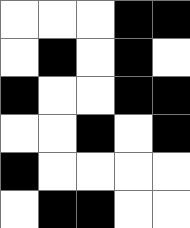[["white", "white", "white", "black", "black"], ["white", "black", "white", "black", "white"], ["black", "white", "white", "black", "black"], ["white", "white", "black", "white", "black"], ["black", "white", "white", "white", "white"], ["white", "black", "black", "white", "white"]]